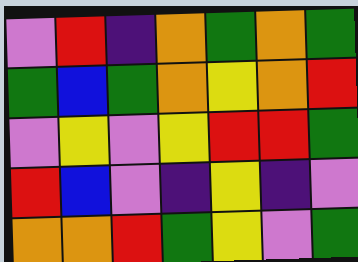[["violet", "red", "indigo", "orange", "green", "orange", "green"], ["green", "blue", "green", "orange", "yellow", "orange", "red"], ["violet", "yellow", "violet", "yellow", "red", "red", "green"], ["red", "blue", "violet", "indigo", "yellow", "indigo", "violet"], ["orange", "orange", "red", "green", "yellow", "violet", "green"]]